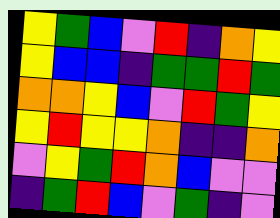[["yellow", "green", "blue", "violet", "red", "indigo", "orange", "yellow"], ["yellow", "blue", "blue", "indigo", "green", "green", "red", "green"], ["orange", "orange", "yellow", "blue", "violet", "red", "green", "yellow"], ["yellow", "red", "yellow", "yellow", "orange", "indigo", "indigo", "orange"], ["violet", "yellow", "green", "red", "orange", "blue", "violet", "violet"], ["indigo", "green", "red", "blue", "violet", "green", "indigo", "violet"]]